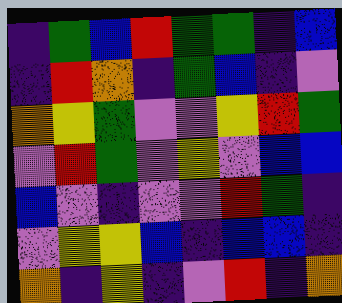[["indigo", "green", "blue", "red", "green", "green", "indigo", "blue"], ["indigo", "red", "orange", "indigo", "green", "blue", "indigo", "violet"], ["orange", "yellow", "green", "violet", "violet", "yellow", "red", "green"], ["violet", "red", "green", "violet", "yellow", "violet", "blue", "blue"], ["blue", "violet", "indigo", "violet", "violet", "red", "green", "indigo"], ["violet", "yellow", "yellow", "blue", "indigo", "blue", "blue", "indigo"], ["orange", "indigo", "yellow", "indigo", "violet", "red", "indigo", "orange"]]